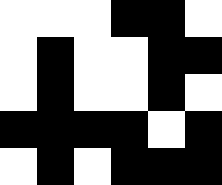[["white", "white", "white", "black", "black", "white"], ["white", "black", "white", "white", "black", "black"], ["white", "black", "white", "white", "black", "white"], ["black", "black", "black", "black", "white", "black"], ["white", "black", "white", "black", "black", "black"]]